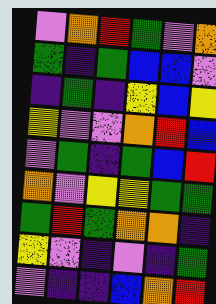[["violet", "orange", "red", "green", "violet", "orange"], ["green", "indigo", "green", "blue", "blue", "violet"], ["indigo", "green", "indigo", "yellow", "blue", "yellow"], ["yellow", "violet", "violet", "orange", "red", "blue"], ["violet", "green", "indigo", "green", "blue", "red"], ["orange", "violet", "yellow", "yellow", "green", "green"], ["green", "red", "green", "orange", "orange", "indigo"], ["yellow", "violet", "indigo", "violet", "indigo", "green"], ["violet", "indigo", "indigo", "blue", "orange", "red"]]